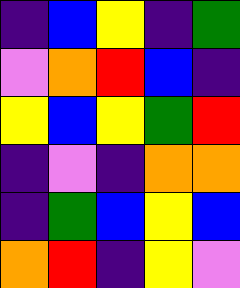[["indigo", "blue", "yellow", "indigo", "green"], ["violet", "orange", "red", "blue", "indigo"], ["yellow", "blue", "yellow", "green", "red"], ["indigo", "violet", "indigo", "orange", "orange"], ["indigo", "green", "blue", "yellow", "blue"], ["orange", "red", "indigo", "yellow", "violet"]]